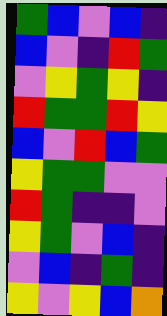[["green", "blue", "violet", "blue", "indigo"], ["blue", "violet", "indigo", "red", "green"], ["violet", "yellow", "green", "yellow", "indigo"], ["red", "green", "green", "red", "yellow"], ["blue", "violet", "red", "blue", "green"], ["yellow", "green", "green", "violet", "violet"], ["red", "green", "indigo", "indigo", "violet"], ["yellow", "green", "violet", "blue", "indigo"], ["violet", "blue", "indigo", "green", "indigo"], ["yellow", "violet", "yellow", "blue", "orange"]]